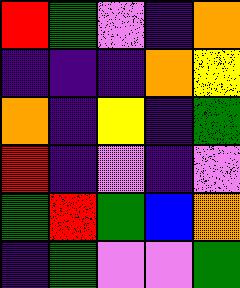[["red", "green", "violet", "indigo", "orange"], ["indigo", "indigo", "indigo", "orange", "yellow"], ["orange", "indigo", "yellow", "indigo", "green"], ["red", "indigo", "violet", "indigo", "violet"], ["green", "red", "green", "blue", "orange"], ["indigo", "green", "violet", "violet", "green"]]